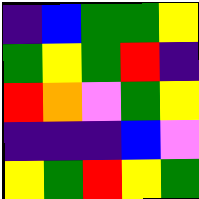[["indigo", "blue", "green", "green", "yellow"], ["green", "yellow", "green", "red", "indigo"], ["red", "orange", "violet", "green", "yellow"], ["indigo", "indigo", "indigo", "blue", "violet"], ["yellow", "green", "red", "yellow", "green"]]